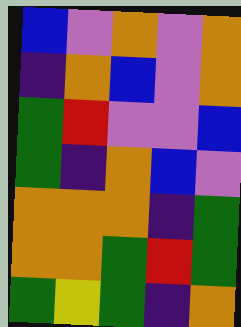[["blue", "violet", "orange", "violet", "orange"], ["indigo", "orange", "blue", "violet", "orange"], ["green", "red", "violet", "violet", "blue"], ["green", "indigo", "orange", "blue", "violet"], ["orange", "orange", "orange", "indigo", "green"], ["orange", "orange", "green", "red", "green"], ["green", "yellow", "green", "indigo", "orange"]]